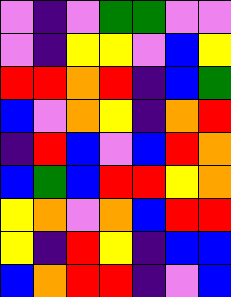[["violet", "indigo", "violet", "green", "green", "violet", "violet"], ["violet", "indigo", "yellow", "yellow", "violet", "blue", "yellow"], ["red", "red", "orange", "red", "indigo", "blue", "green"], ["blue", "violet", "orange", "yellow", "indigo", "orange", "red"], ["indigo", "red", "blue", "violet", "blue", "red", "orange"], ["blue", "green", "blue", "red", "red", "yellow", "orange"], ["yellow", "orange", "violet", "orange", "blue", "red", "red"], ["yellow", "indigo", "red", "yellow", "indigo", "blue", "blue"], ["blue", "orange", "red", "red", "indigo", "violet", "blue"]]